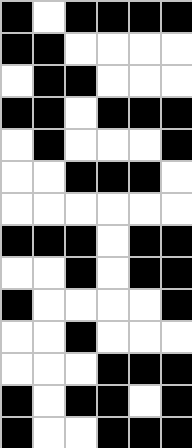[["black", "white", "black", "black", "black", "black"], ["black", "black", "white", "white", "white", "white"], ["white", "black", "black", "white", "white", "white"], ["black", "black", "white", "black", "black", "black"], ["white", "black", "white", "white", "white", "black"], ["white", "white", "black", "black", "black", "white"], ["white", "white", "white", "white", "white", "white"], ["black", "black", "black", "white", "black", "black"], ["white", "white", "black", "white", "black", "black"], ["black", "white", "white", "white", "white", "black"], ["white", "white", "black", "white", "white", "white"], ["white", "white", "white", "black", "black", "black"], ["black", "white", "black", "black", "white", "black"], ["black", "white", "white", "black", "black", "black"]]